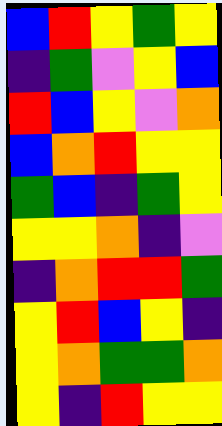[["blue", "red", "yellow", "green", "yellow"], ["indigo", "green", "violet", "yellow", "blue"], ["red", "blue", "yellow", "violet", "orange"], ["blue", "orange", "red", "yellow", "yellow"], ["green", "blue", "indigo", "green", "yellow"], ["yellow", "yellow", "orange", "indigo", "violet"], ["indigo", "orange", "red", "red", "green"], ["yellow", "red", "blue", "yellow", "indigo"], ["yellow", "orange", "green", "green", "orange"], ["yellow", "indigo", "red", "yellow", "yellow"]]